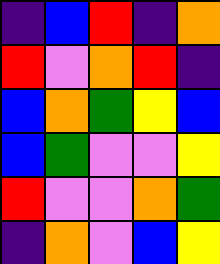[["indigo", "blue", "red", "indigo", "orange"], ["red", "violet", "orange", "red", "indigo"], ["blue", "orange", "green", "yellow", "blue"], ["blue", "green", "violet", "violet", "yellow"], ["red", "violet", "violet", "orange", "green"], ["indigo", "orange", "violet", "blue", "yellow"]]